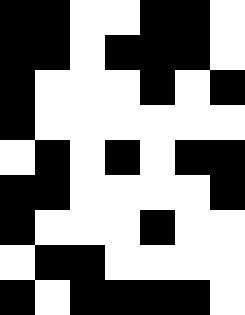[["black", "black", "white", "white", "black", "black", "white"], ["black", "black", "white", "black", "black", "black", "white"], ["black", "white", "white", "white", "black", "white", "black"], ["black", "white", "white", "white", "white", "white", "white"], ["white", "black", "white", "black", "white", "black", "black"], ["black", "black", "white", "white", "white", "white", "black"], ["black", "white", "white", "white", "black", "white", "white"], ["white", "black", "black", "white", "white", "white", "white"], ["black", "white", "black", "black", "black", "black", "white"]]